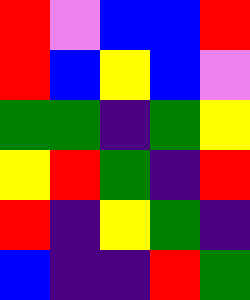[["red", "violet", "blue", "blue", "red"], ["red", "blue", "yellow", "blue", "violet"], ["green", "green", "indigo", "green", "yellow"], ["yellow", "red", "green", "indigo", "red"], ["red", "indigo", "yellow", "green", "indigo"], ["blue", "indigo", "indigo", "red", "green"]]